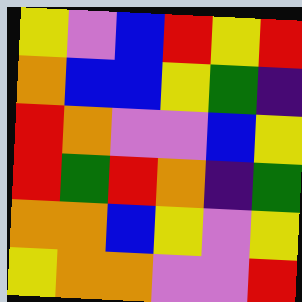[["yellow", "violet", "blue", "red", "yellow", "red"], ["orange", "blue", "blue", "yellow", "green", "indigo"], ["red", "orange", "violet", "violet", "blue", "yellow"], ["red", "green", "red", "orange", "indigo", "green"], ["orange", "orange", "blue", "yellow", "violet", "yellow"], ["yellow", "orange", "orange", "violet", "violet", "red"]]